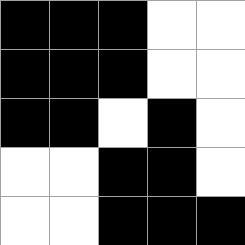[["black", "black", "black", "white", "white"], ["black", "black", "black", "white", "white"], ["black", "black", "white", "black", "white"], ["white", "white", "black", "black", "white"], ["white", "white", "black", "black", "black"]]